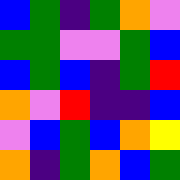[["blue", "green", "indigo", "green", "orange", "violet"], ["green", "green", "violet", "violet", "green", "blue"], ["blue", "green", "blue", "indigo", "green", "red"], ["orange", "violet", "red", "indigo", "indigo", "blue"], ["violet", "blue", "green", "blue", "orange", "yellow"], ["orange", "indigo", "green", "orange", "blue", "green"]]